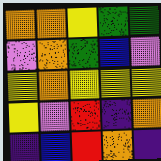[["orange", "orange", "yellow", "green", "green"], ["violet", "orange", "green", "blue", "violet"], ["yellow", "orange", "yellow", "yellow", "yellow"], ["yellow", "violet", "red", "indigo", "orange"], ["indigo", "blue", "red", "orange", "indigo"]]